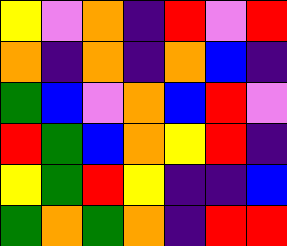[["yellow", "violet", "orange", "indigo", "red", "violet", "red"], ["orange", "indigo", "orange", "indigo", "orange", "blue", "indigo"], ["green", "blue", "violet", "orange", "blue", "red", "violet"], ["red", "green", "blue", "orange", "yellow", "red", "indigo"], ["yellow", "green", "red", "yellow", "indigo", "indigo", "blue"], ["green", "orange", "green", "orange", "indigo", "red", "red"]]